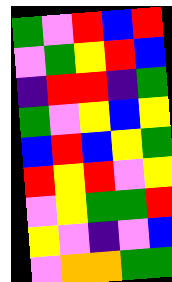[["green", "violet", "red", "blue", "red"], ["violet", "green", "yellow", "red", "blue"], ["indigo", "red", "red", "indigo", "green"], ["green", "violet", "yellow", "blue", "yellow"], ["blue", "red", "blue", "yellow", "green"], ["red", "yellow", "red", "violet", "yellow"], ["violet", "yellow", "green", "green", "red"], ["yellow", "violet", "indigo", "violet", "blue"], ["violet", "orange", "orange", "green", "green"]]